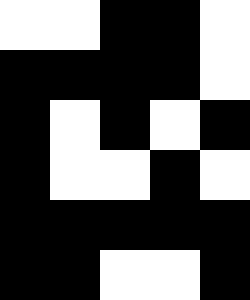[["white", "white", "black", "black", "white"], ["black", "black", "black", "black", "white"], ["black", "white", "black", "white", "black"], ["black", "white", "white", "black", "white"], ["black", "black", "black", "black", "black"], ["black", "black", "white", "white", "black"]]